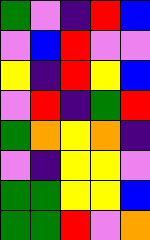[["green", "violet", "indigo", "red", "blue"], ["violet", "blue", "red", "violet", "violet"], ["yellow", "indigo", "red", "yellow", "blue"], ["violet", "red", "indigo", "green", "red"], ["green", "orange", "yellow", "orange", "indigo"], ["violet", "indigo", "yellow", "yellow", "violet"], ["green", "green", "yellow", "yellow", "blue"], ["green", "green", "red", "violet", "orange"]]